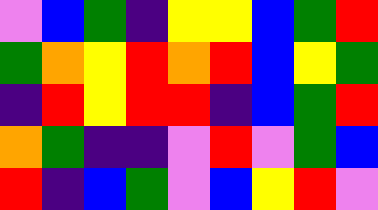[["violet", "blue", "green", "indigo", "yellow", "yellow", "blue", "green", "red"], ["green", "orange", "yellow", "red", "orange", "red", "blue", "yellow", "green"], ["indigo", "red", "yellow", "red", "red", "indigo", "blue", "green", "red"], ["orange", "green", "indigo", "indigo", "violet", "red", "violet", "green", "blue"], ["red", "indigo", "blue", "green", "violet", "blue", "yellow", "red", "violet"]]